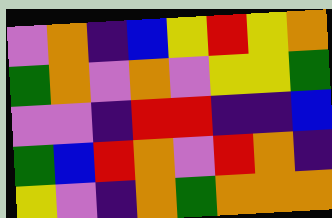[["violet", "orange", "indigo", "blue", "yellow", "red", "yellow", "orange"], ["green", "orange", "violet", "orange", "violet", "yellow", "yellow", "green"], ["violet", "violet", "indigo", "red", "red", "indigo", "indigo", "blue"], ["green", "blue", "red", "orange", "violet", "red", "orange", "indigo"], ["yellow", "violet", "indigo", "orange", "green", "orange", "orange", "orange"]]